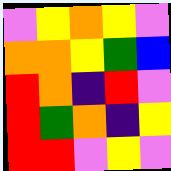[["violet", "yellow", "orange", "yellow", "violet"], ["orange", "orange", "yellow", "green", "blue"], ["red", "orange", "indigo", "red", "violet"], ["red", "green", "orange", "indigo", "yellow"], ["red", "red", "violet", "yellow", "violet"]]